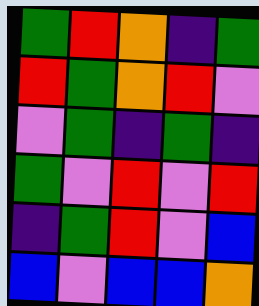[["green", "red", "orange", "indigo", "green"], ["red", "green", "orange", "red", "violet"], ["violet", "green", "indigo", "green", "indigo"], ["green", "violet", "red", "violet", "red"], ["indigo", "green", "red", "violet", "blue"], ["blue", "violet", "blue", "blue", "orange"]]